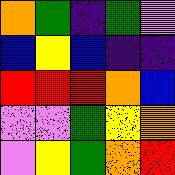[["orange", "green", "indigo", "green", "violet"], ["blue", "yellow", "blue", "indigo", "indigo"], ["red", "red", "red", "orange", "blue"], ["violet", "violet", "green", "yellow", "orange"], ["violet", "yellow", "green", "orange", "red"]]